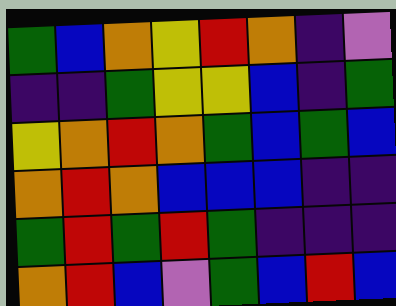[["green", "blue", "orange", "yellow", "red", "orange", "indigo", "violet"], ["indigo", "indigo", "green", "yellow", "yellow", "blue", "indigo", "green"], ["yellow", "orange", "red", "orange", "green", "blue", "green", "blue"], ["orange", "red", "orange", "blue", "blue", "blue", "indigo", "indigo"], ["green", "red", "green", "red", "green", "indigo", "indigo", "indigo"], ["orange", "red", "blue", "violet", "green", "blue", "red", "blue"]]